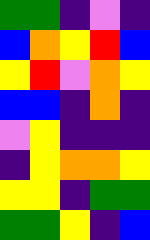[["green", "green", "indigo", "violet", "indigo"], ["blue", "orange", "yellow", "red", "blue"], ["yellow", "red", "violet", "orange", "yellow"], ["blue", "blue", "indigo", "orange", "indigo"], ["violet", "yellow", "indigo", "indigo", "indigo"], ["indigo", "yellow", "orange", "orange", "yellow"], ["yellow", "yellow", "indigo", "green", "green"], ["green", "green", "yellow", "indigo", "blue"]]